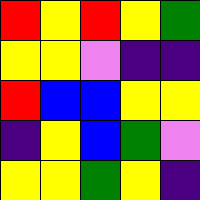[["red", "yellow", "red", "yellow", "green"], ["yellow", "yellow", "violet", "indigo", "indigo"], ["red", "blue", "blue", "yellow", "yellow"], ["indigo", "yellow", "blue", "green", "violet"], ["yellow", "yellow", "green", "yellow", "indigo"]]